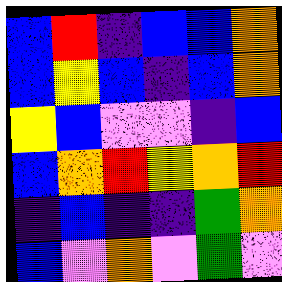[["blue", "red", "indigo", "blue", "blue", "orange"], ["blue", "yellow", "blue", "indigo", "blue", "orange"], ["yellow", "blue", "violet", "violet", "indigo", "blue"], ["blue", "orange", "red", "yellow", "orange", "red"], ["indigo", "blue", "indigo", "indigo", "green", "orange"], ["blue", "violet", "orange", "violet", "green", "violet"]]